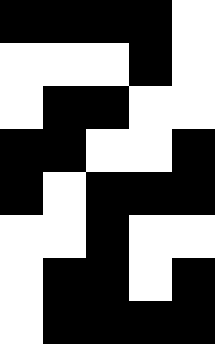[["black", "black", "black", "black", "white"], ["white", "white", "white", "black", "white"], ["white", "black", "black", "white", "white"], ["black", "black", "white", "white", "black"], ["black", "white", "black", "black", "black"], ["white", "white", "black", "white", "white"], ["white", "black", "black", "white", "black"], ["white", "black", "black", "black", "black"]]